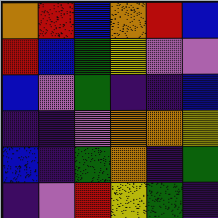[["orange", "red", "blue", "orange", "red", "blue"], ["red", "blue", "green", "yellow", "violet", "violet"], ["blue", "violet", "green", "indigo", "indigo", "blue"], ["indigo", "indigo", "violet", "orange", "orange", "yellow"], ["blue", "indigo", "green", "orange", "indigo", "green"], ["indigo", "violet", "red", "yellow", "green", "indigo"]]